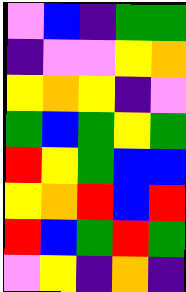[["violet", "blue", "indigo", "green", "green"], ["indigo", "violet", "violet", "yellow", "orange"], ["yellow", "orange", "yellow", "indigo", "violet"], ["green", "blue", "green", "yellow", "green"], ["red", "yellow", "green", "blue", "blue"], ["yellow", "orange", "red", "blue", "red"], ["red", "blue", "green", "red", "green"], ["violet", "yellow", "indigo", "orange", "indigo"]]